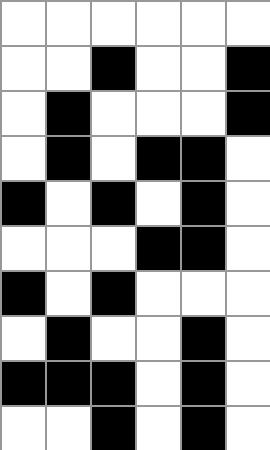[["white", "white", "white", "white", "white", "white"], ["white", "white", "black", "white", "white", "black"], ["white", "black", "white", "white", "white", "black"], ["white", "black", "white", "black", "black", "white"], ["black", "white", "black", "white", "black", "white"], ["white", "white", "white", "black", "black", "white"], ["black", "white", "black", "white", "white", "white"], ["white", "black", "white", "white", "black", "white"], ["black", "black", "black", "white", "black", "white"], ["white", "white", "black", "white", "black", "white"]]